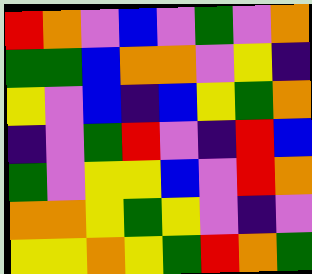[["red", "orange", "violet", "blue", "violet", "green", "violet", "orange"], ["green", "green", "blue", "orange", "orange", "violet", "yellow", "indigo"], ["yellow", "violet", "blue", "indigo", "blue", "yellow", "green", "orange"], ["indigo", "violet", "green", "red", "violet", "indigo", "red", "blue"], ["green", "violet", "yellow", "yellow", "blue", "violet", "red", "orange"], ["orange", "orange", "yellow", "green", "yellow", "violet", "indigo", "violet"], ["yellow", "yellow", "orange", "yellow", "green", "red", "orange", "green"]]